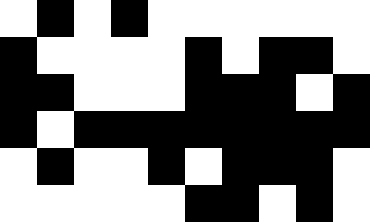[["white", "black", "white", "black", "white", "white", "white", "white", "white", "white"], ["black", "white", "white", "white", "white", "black", "white", "black", "black", "white"], ["black", "black", "white", "white", "white", "black", "black", "black", "white", "black"], ["black", "white", "black", "black", "black", "black", "black", "black", "black", "black"], ["white", "black", "white", "white", "black", "white", "black", "black", "black", "white"], ["white", "white", "white", "white", "white", "black", "black", "white", "black", "white"]]